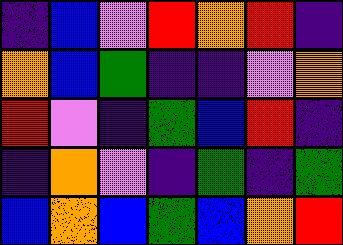[["indigo", "blue", "violet", "red", "orange", "red", "indigo"], ["orange", "blue", "green", "indigo", "indigo", "violet", "orange"], ["red", "violet", "indigo", "green", "blue", "red", "indigo"], ["indigo", "orange", "violet", "indigo", "green", "indigo", "green"], ["blue", "orange", "blue", "green", "blue", "orange", "red"]]